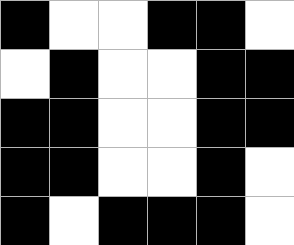[["black", "white", "white", "black", "black", "white"], ["white", "black", "white", "white", "black", "black"], ["black", "black", "white", "white", "black", "black"], ["black", "black", "white", "white", "black", "white"], ["black", "white", "black", "black", "black", "white"]]